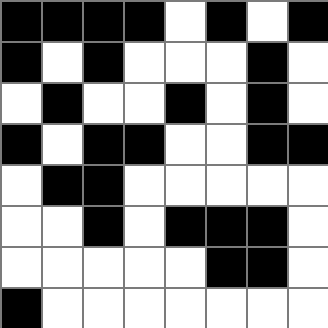[["black", "black", "black", "black", "white", "black", "white", "black"], ["black", "white", "black", "white", "white", "white", "black", "white"], ["white", "black", "white", "white", "black", "white", "black", "white"], ["black", "white", "black", "black", "white", "white", "black", "black"], ["white", "black", "black", "white", "white", "white", "white", "white"], ["white", "white", "black", "white", "black", "black", "black", "white"], ["white", "white", "white", "white", "white", "black", "black", "white"], ["black", "white", "white", "white", "white", "white", "white", "white"]]